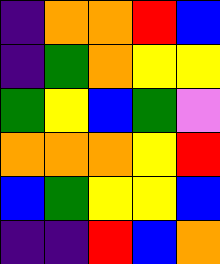[["indigo", "orange", "orange", "red", "blue"], ["indigo", "green", "orange", "yellow", "yellow"], ["green", "yellow", "blue", "green", "violet"], ["orange", "orange", "orange", "yellow", "red"], ["blue", "green", "yellow", "yellow", "blue"], ["indigo", "indigo", "red", "blue", "orange"]]